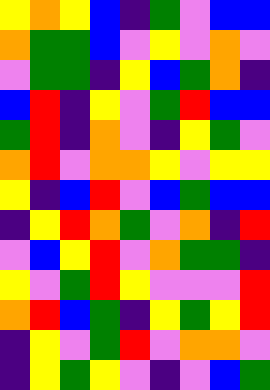[["yellow", "orange", "yellow", "blue", "indigo", "green", "violet", "blue", "blue"], ["orange", "green", "green", "blue", "violet", "yellow", "violet", "orange", "violet"], ["violet", "green", "green", "indigo", "yellow", "blue", "green", "orange", "indigo"], ["blue", "red", "indigo", "yellow", "violet", "green", "red", "blue", "blue"], ["green", "red", "indigo", "orange", "violet", "indigo", "yellow", "green", "violet"], ["orange", "red", "violet", "orange", "orange", "yellow", "violet", "yellow", "yellow"], ["yellow", "indigo", "blue", "red", "violet", "blue", "green", "blue", "blue"], ["indigo", "yellow", "red", "orange", "green", "violet", "orange", "indigo", "red"], ["violet", "blue", "yellow", "red", "violet", "orange", "green", "green", "indigo"], ["yellow", "violet", "green", "red", "yellow", "violet", "violet", "violet", "red"], ["orange", "red", "blue", "green", "indigo", "yellow", "green", "yellow", "red"], ["indigo", "yellow", "violet", "green", "red", "violet", "orange", "orange", "violet"], ["indigo", "yellow", "green", "yellow", "violet", "indigo", "violet", "blue", "green"]]